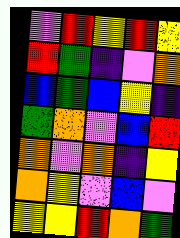[["violet", "red", "yellow", "red", "yellow"], ["red", "green", "indigo", "violet", "orange"], ["blue", "green", "blue", "yellow", "indigo"], ["green", "orange", "violet", "blue", "red"], ["orange", "violet", "orange", "indigo", "yellow"], ["orange", "yellow", "violet", "blue", "violet"], ["yellow", "yellow", "red", "orange", "green"]]